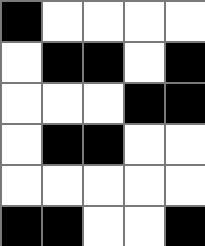[["black", "white", "white", "white", "white"], ["white", "black", "black", "white", "black"], ["white", "white", "white", "black", "black"], ["white", "black", "black", "white", "white"], ["white", "white", "white", "white", "white"], ["black", "black", "white", "white", "black"]]